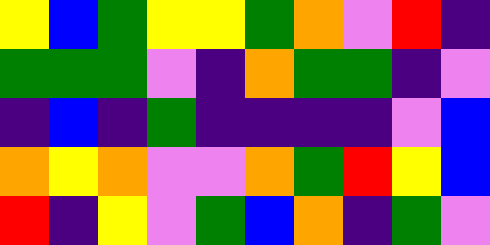[["yellow", "blue", "green", "yellow", "yellow", "green", "orange", "violet", "red", "indigo"], ["green", "green", "green", "violet", "indigo", "orange", "green", "green", "indigo", "violet"], ["indigo", "blue", "indigo", "green", "indigo", "indigo", "indigo", "indigo", "violet", "blue"], ["orange", "yellow", "orange", "violet", "violet", "orange", "green", "red", "yellow", "blue"], ["red", "indigo", "yellow", "violet", "green", "blue", "orange", "indigo", "green", "violet"]]